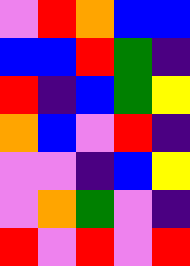[["violet", "red", "orange", "blue", "blue"], ["blue", "blue", "red", "green", "indigo"], ["red", "indigo", "blue", "green", "yellow"], ["orange", "blue", "violet", "red", "indigo"], ["violet", "violet", "indigo", "blue", "yellow"], ["violet", "orange", "green", "violet", "indigo"], ["red", "violet", "red", "violet", "red"]]